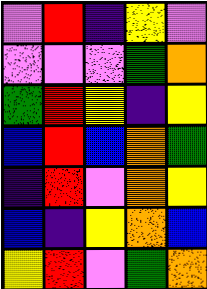[["violet", "red", "indigo", "yellow", "violet"], ["violet", "violet", "violet", "green", "orange"], ["green", "red", "yellow", "indigo", "yellow"], ["blue", "red", "blue", "orange", "green"], ["indigo", "red", "violet", "orange", "yellow"], ["blue", "indigo", "yellow", "orange", "blue"], ["yellow", "red", "violet", "green", "orange"]]